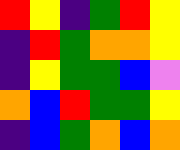[["red", "yellow", "indigo", "green", "red", "yellow"], ["indigo", "red", "green", "orange", "orange", "yellow"], ["indigo", "yellow", "green", "green", "blue", "violet"], ["orange", "blue", "red", "green", "green", "yellow"], ["indigo", "blue", "green", "orange", "blue", "orange"]]